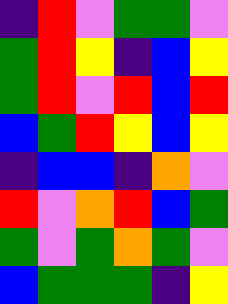[["indigo", "red", "violet", "green", "green", "violet"], ["green", "red", "yellow", "indigo", "blue", "yellow"], ["green", "red", "violet", "red", "blue", "red"], ["blue", "green", "red", "yellow", "blue", "yellow"], ["indigo", "blue", "blue", "indigo", "orange", "violet"], ["red", "violet", "orange", "red", "blue", "green"], ["green", "violet", "green", "orange", "green", "violet"], ["blue", "green", "green", "green", "indigo", "yellow"]]